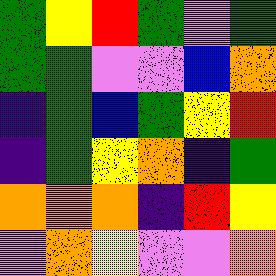[["green", "yellow", "red", "green", "violet", "green"], ["green", "green", "violet", "violet", "blue", "orange"], ["indigo", "green", "blue", "green", "yellow", "red"], ["indigo", "green", "yellow", "orange", "indigo", "green"], ["orange", "orange", "orange", "indigo", "red", "yellow"], ["violet", "orange", "yellow", "violet", "violet", "orange"]]